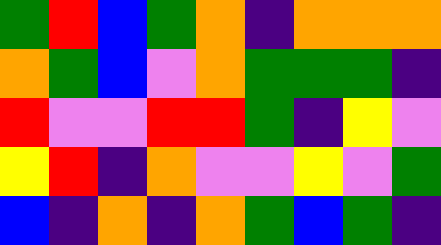[["green", "red", "blue", "green", "orange", "indigo", "orange", "orange", "orange"], ["orange", "green", "blue", "violet", "orange", "green", "green", "green", "indigo"], ["red", "violet", "violet", "red", "red", "green", "indigo", "yellow", "violet"], ["yellow", "red", "indigo", "orange", "violet", "violet", "yellow", "violet", "green"], ["blue", "indigo", "orange", "indigo", "orange", "green", "blue", "green", "indigo"]]